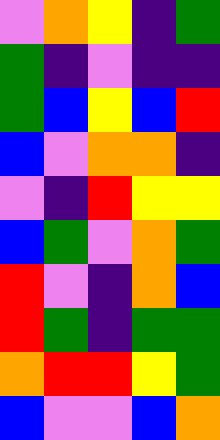[["violet", "orange", "yellow", "indigo", "green"], ["green", "indigo", "violet", "indigo", "indigo"], ["green", "blue", "yellow", "blue", "red"], ["blue", "violet", "orange", "orange", "indigo"], ["violet", "indigo", "red", "yellow", "yellow"], ["blue", "green", "violet", "orange", "green"], ["red", "violet", "indigo", "orange", "blue"], ["red", "green", "indigo", "green", "green"], ["orange", "red", "red", "yellow", "green"], ["blue", "violet", "violet", "blue", "orange"]]